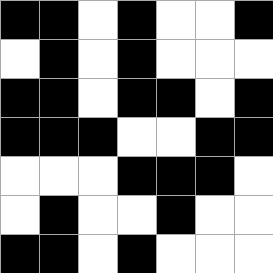[["black", "black", "white", "black", "white", "white", "black"], ["white", "black", "white", "black", "white", "white", "white"], ["black", "black", "white", "black", "black", "white", "black"], ["black", "black", "black", "white", "white", "black", "black"], ["white", "white", "white", "black", "black", "black", "white"], ["white", "black", "white", "white", "black", "white", "white"], ["black", "black", "white", "black", "white", "white", "white"]]